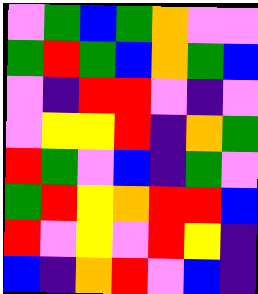[["violet", "green", "blue", "green", "orange", "violet", "violet"], ["green", "red", "green", "blue", "orange", "green", "blue"], ["violet", "indigo", "red", "red", "violet", "indigo", "violet"], ["violet", "yellow", "yellow", "red", "indigo", "orange", "green"], ["red", "green", "violet", "blue", "indigo", "green", "violet"], ["green", "red", "yellow", "orange", "red", "red", "blue"], ["red", "violet", "yellow", "violet", "red", "yellow", "indigo"], ["blue", "indigo", "orange", "red", "violet", "blue", "indigo"]]